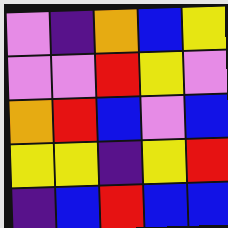[["violet", "indigo", "orange", "blue", "yellow"], ["violet", "violet", "red", "yellow", "violet"], ["orange", "red", "blue", "violet", "blue"], ["yellow", "yellow", "indigo", "yellow", "red"], ["indigo", "blue", "red", "blue", "blue"]]